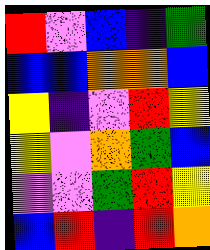[["red", "violet", "blue", "indigo", "green"], ["blue", "blue", "orange", "orange", "blue"], ["yellow", "indigo", "violet", "red", "yellow"], ["yellow", "violet", "orange", "green", "blue"], ["violet", "violet", "green", "red", "yellow"], ["blue", "red", "indigo", "red", "orange"]]